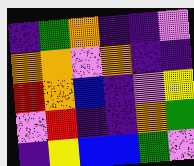[["indigo", "green", "orange", "indigo", "indigo", "violet"], ["orange", "orange", "violet", "orange", "indigo", "indigo"], ["red", "orange", "blue", "indigo", "violet", "yellow"], ["violet", "red", "indigo", "indigo", "orange", "green"], ["indigo", "yellow", "blue", "blue", "green", "violet"]]